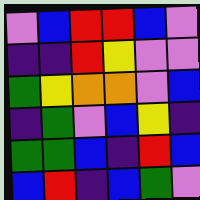[["violet", "blue", "red", "red", "blue", "violet"], ["indigo", "indigo", "red", "yellow", "violet", "violet"], ["green", "yellow", "orange", "orange", "violet", "blue"], ["indigo", "green", "violet", "blue", "yellow", "indigo"], ["green", "green", "blue", "indigo", "red", "blue"], ["blue", "red", "indigo", "blue", "green", "violet"]]